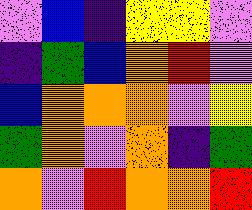[["violet", "blue", "indigo", "yellow", "yellow", "violet"], ["indigo", "green", "blue", "orange", "red", "violet"], ["blue", "orange", "orange", "orange", "violet", "yellow"], ["green", "orange", "violet", "orange", "indigo", "green"], ["orange", "violet", "red", "orange", "orange", "red"]]